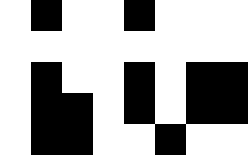[["white", "black", "white", "white", "black", "white", "white", "white"], ["white", "white", "white", "white", "white", "white", "white", "white"], ["white", "black", "white", "white", "black", "white", "black", "black"], ["white", "black", "black", "white", "black", "white", "black", "black"], ["white", "black", "black", "white", "white", "black", "white", "white"]]